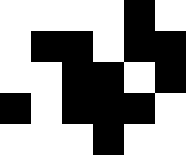[["white", "white", "white", "white", "black", "white"], ["white", "black", "black", "white", "black", "black"], ["white", "white", "black", "black", "white", "black"], ["black", "white", "black", "black", "black", "white"], ["white", "white", "white", "black", "white", "white"]]